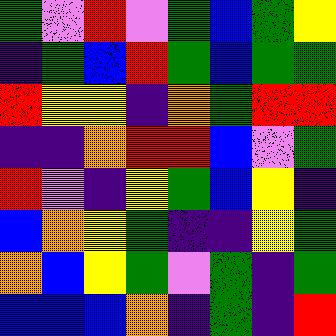[["green", "violet", "red", "violet", "green", "blue", "green", "yellow"], ["indigo", "green", "blue", "red", "green", "blue", "green", "green"], ["red", "yellow", "yellow", "indigo", "orange", "green", "red", "red"], ["indigo", "indigo", "orange", "red", "red", "blue", "violet", "green"], ["red", "violet", "indigo", "yellow", "green", "blue", "yellow", "indigo"], ["blue", "orange", "yellow", "green", "indigo", "indigo", "yellow", "green"], ["orange", "blue", "yellow", "green", "violet", "green", "indigo", "green"], ["blue", "blue", "blue", "orange", "indigo", "green", "indigo", "red"]]